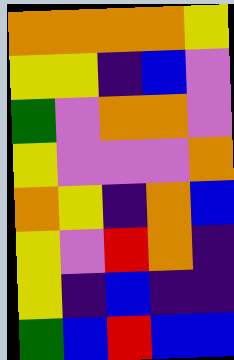[["orange", "orange", "orange", "orange", "yellow"], ["yellow", "yellow", "indigo", "blue", "violet"], ["green", "violet", "orange", "orange", "violet"], ["yellow", "violet", "violet", "violet", "orange"], ["orange", "yellow", "indigo", "orange", "blue"], ["yellow", "violet", "red", "orange", "indigo"], ["yellow", "indigo", "blue", "indigo", "indigo"], ["green", "blue", "red", "blue", "blue"]]